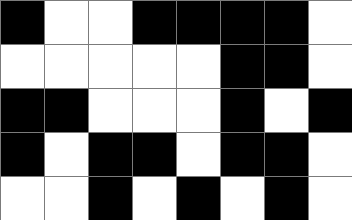[["black", "white", "white", "black", "black", "black", "black", "white"], ["white", "white", "white", "white", "white", "black", "black", "white"], ["black", "black", "white", "white", "white", "black", "white", "black"], ["black", "white", "black", "black", "white", "black", "black", "white"], ["white", "white", "black", "white", "black", "white", "black", "white"]]